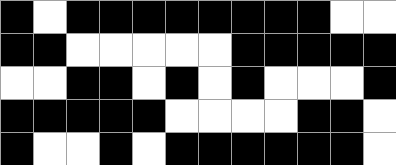[["black", "white", "black", "black", "black", "black", "black", "black", "black", "black", "white", "white"], ["black", "black", "white", "white", "white", "white", "white", "black", "black", "black", "black", "black"], ["white", "white", "black", "black", "white", "black", "white", "black", "white", "white", "white", "black"], ["black", "black", "black", "black", "black", "white", "white", "white", "white", "black", "black", "white"], ["black", "white", "white", "black", "white", "black", "black", "black", "black", "black", "black", "white"]]